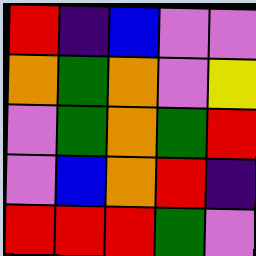[["red", "indigo", "blue", "violet", "violet"], ["orange", "green", "orange", "violet", "yellow"], ["violet", "green", "orange", "green", "red"], ["violet", "blue", "orange", "red", "indigo"], ["red", "red", "red", "green", "violet"]]